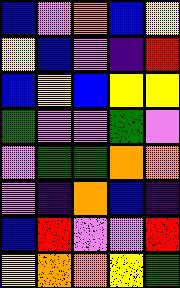[["blue", "violet", "orange", "blue", "yellow"], ["yellow", "blue", "violet", "indigo", "red"], ["blue", "yellow", "blue", "yellow", "yellow"], ["green", "violet", "violet", "green", "violet"], ["violet", "green", "green", "orange", "orange"], ["violet", "indigo", "orange", "blue", "indigo"], ["blue", "red", "violet", "violet", "red"], ["yellow", "orange", "orange", "yellow", "green"]]